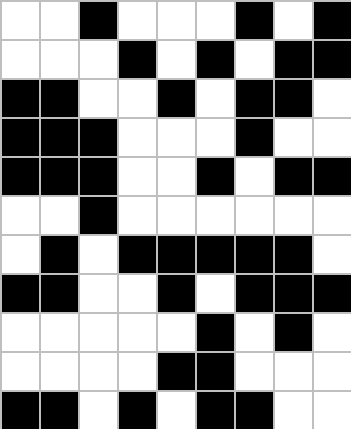[["white", "white", "black", "white", "white", "white", "black", "white", "black"], ["white", "white", "white", "black", "white", "black", "white", "black", "black"], ["black", "black", "white", "white", "black", "white", "black", "black", "white"], ["black", "black", "black", "white", "white", "white", "black", "white", "white"], ["black", "black", "black", "white", "white", "black", "white", "black", "black"], ["white", "white", "black", "white", "white", "white", "white", "white", "white"], ["white", "black", "white", "black", "black", "black", "black", "black", "white"], ["black", "black", "white", "white", "black", "white", "black", "black", "black"], ["white", "white", "white", "white", "white", "black", "white", "black", "white"], ["white", "white", "white", "white", "black", "black", "white", "white", "white"], ["black", "black", "white", "black", "white", "black", "black", "white", "white"]]